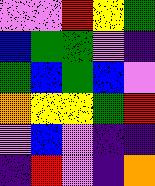[["violet", "violet", "red", "yellow", "green"], ["blue", "green", "green", "violet", "indigo"], ["green", "blue", "green", "blue", "violet"], ["orange", "yellow", "yellow", "green", "red"], ["violet", "blue", "violet", "indigo", "indigo"], ["indigo", "red", "violet", "indigo", "orange"]]